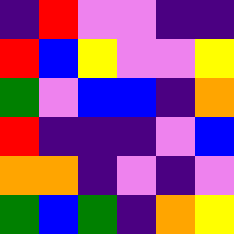[["indigo", "red", "violet", "violet", "indigo", "indigo"], ["red", "blue", "yellow", "violet", "violet", "yellow"], ["green", "violet", "blue", "blue", "indigo", "orange"], ["red", "indigo", "indigo", "indigo", "violet", "blue"], ["orange", "orange", "indigo", "violet", "indigo", "violet"], ["green", "blue", "green", "indigo", "orange", "yellow"]]